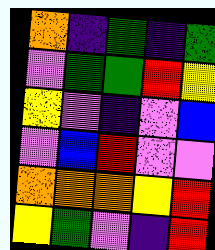[["orange", "indigo", "green", "indigo", "green"], ["violet", "green", "green", "red", "yellow"], ["yellow", "violet", "indigo", "violet", "blue"], ["violet", "blue", "red", "violet", "violet"], ["orange", "orange", "orange", "yellow", "red"], ["yellow", "green", "violet", "indigo", "red"]]